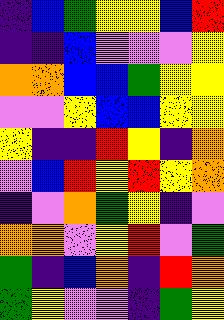[["indigo", "blue", "green", "yellow", "yellow", "blue", "red"], ["indigo", "indigo", "blue", "violet", "violet", "violet", "yellow"], ["orange", "orange", "blue", "blue", "green", "yellow", "yellow"], ["violet", "violet", "yellow", "blue", "blue", "yellow", "yellow"], ["yellow", "indigo", "indigo", "red", "yellow", "indigo", "orange"], ["violet", "blue", "red", "yellow", "red", "yellow", "orange"], ["indigo", "violet", "orange", "green", "yellow", "indigo", "violet"], ["orange", "orange", "violet", "yellow", "red", "violet", "green"], ["green", "indigo", "blue", "orange", "indigo", "red", "orange"], ["green", "yellow", "violet", "violet", "indigo", "green", "yellow"]]